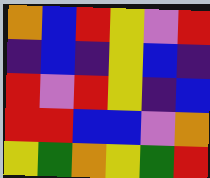[["orange", "blue", "red", "yellow", "violet", "red"], ["indigo", "blue", "indigo", "yellow", "blue", "indigo"], ["red", "violet", "red", "yellow", "indigo", "blue"], ["red", "red", "blue", "blue", "violet", "orange"], ["yellow", "green", "orange", "yellow", "green", "red"]]